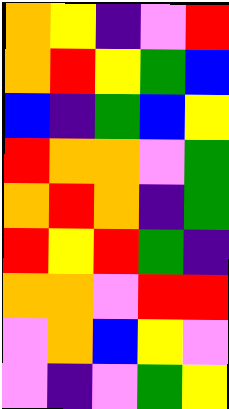[["orange", "yellow", "indigo", "violet", "red"], ["orange", "red", "yellow", "green", "blue"], ["blue", "indigo", "green", "blue", "yellow"], ["red", "orange", "orange", "violet", "green"], ["orange", "red", "orange", "indigo", "green"], ["red", "yellow", "red", "green", "indigo"], ["orange", "orange", "violet", "red", "red"], ["violet", "orange", "blue", "yellow", "violet"], ["violet", "indigo", "violet", "green", "yellow"]]